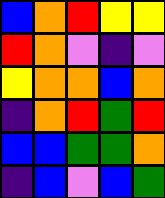[["blue", "orange", "red", "yellow", "yellow"], ["red", "orange", "violet", "indigo", "violet"], ["yellow", "orange", "orange", "blue", "orange"], ["indigo", "orange", "red", "green", "red"], ["blue", "blue", "green", "green", "orange"], ["indigo", "blue", "violet", "blue", "green"]]